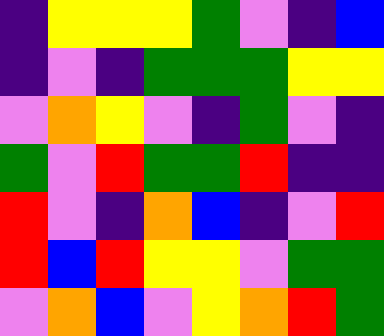[["indigo", "yellow", "yellow", "yellow", "green", "violet", "indigo", "blue"], ["indigo", "violet", "indigo", "green", "green", "green", "yellow", "yellow"], ["violet", "orange", "yellow", "violet", "indigo", "green", "violet", "indigo"], ["green", "violet", "red", "green", "green", "red", "indigo", "indigo"], ["red", "violet", "indigo", "orange", "blue", "indigo", "violet", "red"], ["red", "blue", "red", "yellow", "yellow", "violet", "green", "green"], ["violet", "orange", "blue", "violet", "yellow", "orange", "red", "green"]]